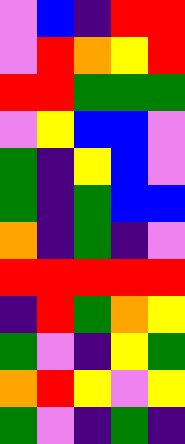[["violet", "blue", "indigo", "red", "red"], ["violet", "red", "orange", "yellow", "red"], ["red", "red", "green", "green", "green"], ["violet", "yellow", "blue", "blue", "violet"], ["green", "indigo", "yellow", "blue", "violet"], ["green", "indigo", "green", "blue", "blue"], ["orange", "indigo", "green", "indigo", "violet"], ["red", "red", "red", "red", "red"], ["indigo", "red", "green", "orange", "yellow"], ["green", "violet", "indigo", "yellow", "green"], ["orange", "red", "yellow", "violet", "yellow"], ["green", "violet", "indigo", "green", "indigo"]]